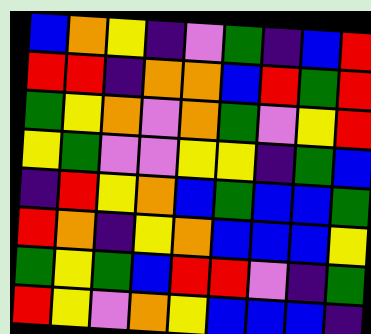[["blue", "orange", "yellow", "indigo", "violet", "green", "indigo", "blue", "red"], ["red", "red", "indigo", "orange", "orange", "blue", "red", "green", "red"], ["green", "yellow", "orange", "violet", "orange", "green", "violet", "yellow", "red"], ["yellow", "green", "violet", "violet", "yellow", "yellow", "indigo", "green", "blue"], ["indigo", "red", "yellow", "orange", "blue", "green", "blue", "blue", "green"], ["red", "orange", "indigo", "yellow", "orange", "blue", "blue", "blue", "yellow"], ["green", "yellow", "green", "blue", "red", "red", "violet", "indigo", "green"], ["red", "yellow", "violet", "orange", "yellow", "blue", "blue", "blue", "indigo"]]